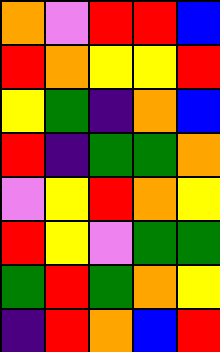[["orange", "violet", "red", "red", "blue"], ["red", "orange", "yellow", "yellow", "red"], ["yellow", "green", "indigo", "orange", "blue"], ["red", "indigo", "green", "green", "orange"], ["violet", "yellow", "red", "orange", "yellow"], ["red", "yellow", "violet", "green", "green"], ["green", "red", "green", "orange", "yellow"], ["indigo", "red", "orange", "blue", "red"]]